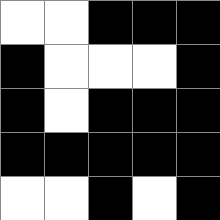[["white", "white", "black", "black", "black"], ["black", "white", "white", "white", "black"], ["black", "white", "black", "black", "black"], ["black", "black", "black", "black", "black"], ["white", "white", "black", "white", "black"]]